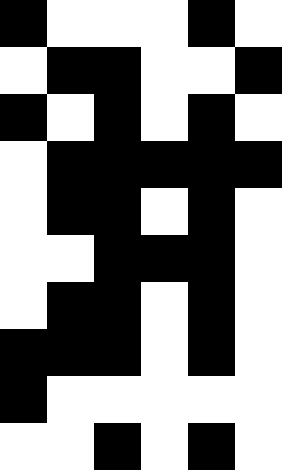[["black", "white", "white", "white", "black", "white"], ["white", "black", "black", "white", "white", "black"], ["black", "white", "black", "white", "black", "white"], ["white", "black", "black", "black", "black", "black"], ["white", "black", "black", "white", "black", "white"], ["white", "white", "black", "black", "black", "white"], ["white", "black", "black", "white", "black", "white"], ["black", "black", "black", "white", "black", "white"], ["black", "white", "white", "white", "white", "white"], ["white", "white", "black", "white", "black", "white"]]